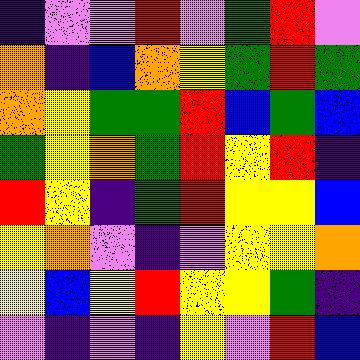[["indigo", "violet", "violet", "red", "violet", "green", "red", "violet"], ["orange", "indigo", "blue", "orange", "yellow", "green", "red", "green"], ["orange", "yellow", "green", "green", "red", "blue", "green", "blue"], ["green", "yellow", "orange", "green", "red", "yellow", "red", "indigo"], ["red", "yellow", "indigo", "green", "red", "yellow", "yellow", "blue"], ["yellow", "orange", "violet", "indigo", "violet", "yellow", "yellow", "orange"], ["yellow", "blue", "yellow", "red", "yellow", "yellow", "green", "indigo"], ["violet", "indigo", "violet", "indigo", "yellow", "violet", "red", "blue"]]